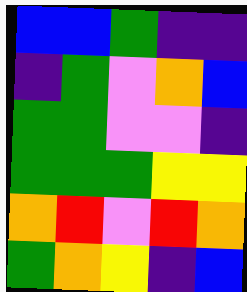[["blue", "blue", "green", "indigo", "indigo"], ["indigo", "green", "violet", "orange", "blue"], ["green", "green", "violet", "violet", "indigo"], ["green", "green", "green", "yellow", "yellow"], ["orange", "red", "violet", "red", "orange"], ["green", "orange", "yellow", "indigo", "blue"]]